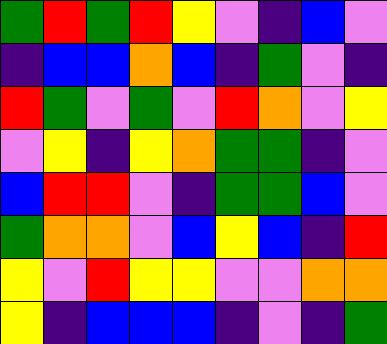[["green", "red", "green", "red", "yellow", "violet", "indigo", "blue", "violet"], ["indigo", "blue", "blue", "orange", "blue", "indigo", "green", "violet", "indigo"], ["red", "green", "violet", "green", "violet", "red", "orange", "violet", "yellow"], ["violet", "yellow", "indigo", "yellow", "orange", "green", "green", "indigo", "violet"], ["blue", "red", "red", "violet", "indigo", "green", "green", "blue", "violet"], ["green", "orange", "orange", "violet", "blue", "yellow", "blue", "indigo", "red"], ["yellow", "violet", "red", "yellow", "yellow", "violet", "violet", "orange", "orange"], ["yellow", "indigo", "blue", "blue", "blue", "indigo", "violet", "indigo", "green"]]